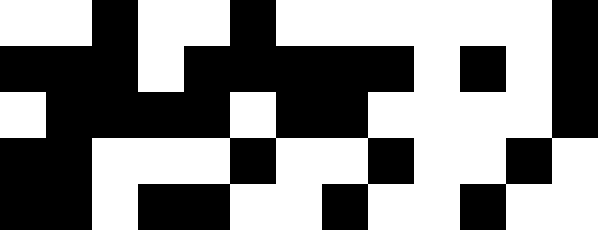[["white", "white", "black", "white", "white", "black", "white", "white", "white", "white", "white", "white", "black"], ["black", "black", "black", "white", "black", "black", "black", "black", "black", "white", "black", "white", "black"], ["white", "black", "black", "black", "black", "white", "black", "black", "white", "white", "white", "white", "black"], ["black", "black", "white", "white", "white", "black", "white", "white", "black", "white", "white", "black", "white"], ["black", "black", "white", "black", "black", "white", "white", "black", "white", "white", "black", "white", "white"]]